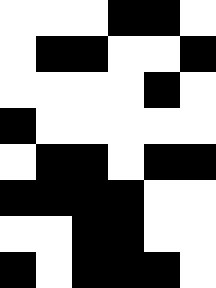[["white", "white", "white", "black", "black", "white"], ["white", "black", "black", "white", "white", "black"], ["white", "white", "white", "white", "black", "white"], ["black", "white", "white", "white", "white", "white"], ["white", "black", "black", "white", "black", "black"], ["black", "black", "black", "black", "white", "white"], ["white", "white", "black", "black", "white", "white"], ["black", "white", "black", "black", "black", "white"]]